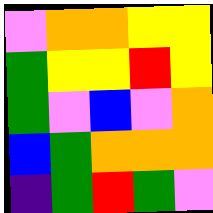[["violet", "orange", "orange", "yellow", "yellow"], ["green", "yellow", "yellow", "red", "yellow"], ["green", "violet", "blue", "violet", "orange"], ["blue", "green", "orange", "orange", "orange"], ["indigo", "green", "red", "green", "violet"]]